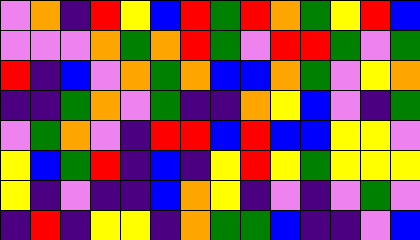[["violet", "orange", "indigo", "red", "yellow", "blue", "red", "green", "red", "orange", "green", "yellow", "red", "blue"], ["violet", "violet", "violet", "orange", "green", "orange", "red", "green", "violet", "red", "red", "green", "violet", "green"], ["red", "indigo", "blue", "violet", "orange", "green", "orange", "blue", "blue", "orange", "green", "violet", "yellow", "orange"], ["indigo", "indigo", "green", "orange", "violet", "green", "indigo", "indigo", "orange", "yellow", "blue", "violet", "indigo", "green"], ["violet", "green", "orange", "violet", "indigo", "red", "red", "blue", "red", "blue", "blue", "yellow", "yellow", "violet"], ["yellow", "blue", "green", "red", "indigo", "blue", "indigo", "yellow", "red", "yellow", "green", "yellow", "yellow", "yellow"], ["yellow", "indigo", "violet", "indigo", "indigo", "blue", "orange", "yellow", "indigo", "violet", "indigo", "violet", "green", "violet"], ["indigo", "red", "indigo", "yellow", "yellow", "indigo", "orange", "green", "green", "blue", "indigo", "indigo", "violet", "blue"]]